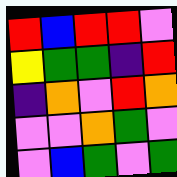[["red", "blue", "red", "red", "violet"], ["yellow", "green", "green", "indigo", "red"], ["indigo", "orange", "violet", "red", "orange"], ["violet", "violet", "orange", "green", "violet"], ["violet", "blue", "green", "violet", "green"]]